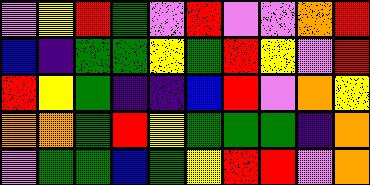[["violet", "yellow", "red", "green", "violet", "red", "violet", "violet", "orange", "red"], ["blue", "indigo", "green", "green", "yellow", "green", "red", "yellow", "violet", "red"], ["red", "yellow", "green", "indigo", "indigo", "blue", "red", "violet", "orange", "yellow"], ["orange", "orange", "green", "red", "yellow", "green", "green", "green", "indigo", "orange"], ["violet", "green", "green", "blue", "green", "yellow", "red", "red", "violet", "orange"]]